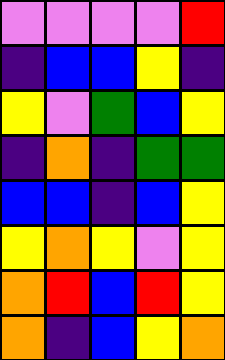[["violet", "violet", "violet", "violet", "red"], ["indigo", "blue", "blue", "yellow", "indigo"], ["yellow", "violet", "green", "blue", "yellow"], ["indigo", "orange", "indigo", "green", "green"], ["blue", "blue", "indigo", "blue", "yellow"], ["yellow", "orange", "yellow", "violet", "yellow"], ["orange", "red", "blue", "red", "yellow"], ["orange", "indigo", "blue", "yellow", "orange"]]